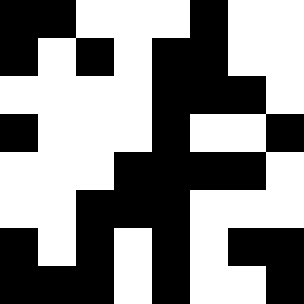[["black", "black", "white", "white", "white", "black", "white", "white"], ["black", "white", "black", "white", "black", "black", "white", "white"], ["white", "white", "white", "white", "black", "black", "black", "white"], ["black", "white", "white", "white", "black", "white", "white", "black"], ["white", "white", "white", "black", "black", "black", "black", "white"], ["white", "white", "black", "black", "black", "white", "white", "white"], ["black", "white", "black", "white", "black", "white", "black", "black"], ["black", "black", "black", "white", "black", "white", "white", "black"]]